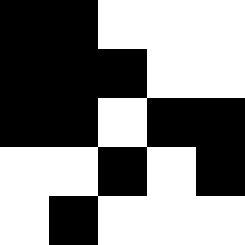[["black", "black", "white", "white", "white"], ["black", "black", "black", "white", "white"], ["black", "black", "white", "black", "black"], ["white", "white", "black", "white", "black"], ["white", "black", "white", "white", "white"]]